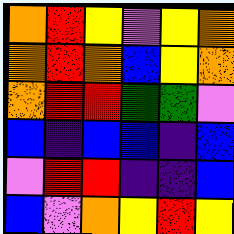[["orange", "red", "yellow", "violet", "yellow", "orange"], ["orange", "red", "orange", "blue", "yellow", "orange"], ["orange", "red", "red", "green", "green", "violet"], ["blue", "indigo", "blue", "blue", "indigo", "blue"], ["violet", "red", "red", "indigo", "indigo", "blue"], ["blue", "violet", "orange", "yellow", "red", "yellow"]]